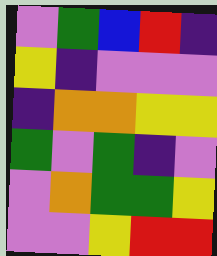[["violet", "green", "blue", "red", "indigo"], ["yellow", "indigo", "violet", "violet", "violet"], ["indigo", "orange", "orange", "yellow", "yellow"], ["green", "violet", "green", "indigo", "violet"], ["violet", "orange", "green", "green", "yellow"], ["violet", "violet", "yellow", "red", "red"]]